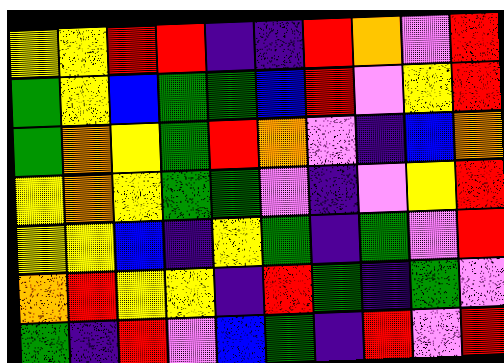[["yellow", "yellow", "red", "red", "indigo", "indigo", "red", "orange", "violet", "red"], ["green", "yellow", "blue", "green", "green", "blue", "red", "violet", "yellow", "red"], ["green", "orange", "yellow", "green", "red", "orange", "violet", "indigo", "blue", "orange"], ["yellow", "orange", "yellow", "green", "green", "violet", "indigo", "violet", "yellow", "red"], ["yellow", "yellow", "blue", "indigo", "yellow", "green", "indigo", "green", "violet", "red"], ["orange", "red", "yellow", "yellow", "indigo", "red", "green", "indigo", "green", "violet"], ["green", "indigo", "red", "violet", "blue", "green", "indigo", "red", "violet", "red"]]